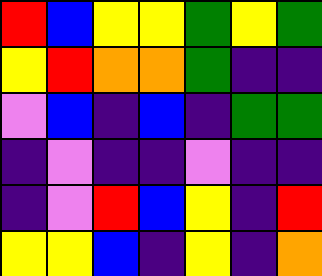[["red", "blue", "yellow", "yellow", "green", "yellow", "green"], ["yellow", "red", "orange", "orange", "green", "indigo", "indigo"], ["violet", "blue", "indigo", "blue", "indigo", "green", "green"], ["indigo", "violet", "indigo", "indigo", "violet", "indigo", "indigo"], ["indigo", "violet", "red", "blue", "yellow", "indigo", "red"], ["yellow", "yellow", "blue", "indigo", "yellow", "indigo", "orange"]]